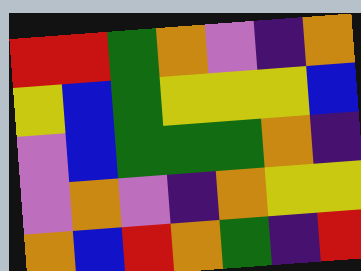[["red", "red", "green", "orange", "violet", "indigo", "orange"], ["yellow", "blue", "green", "yellow", "yellow", "yellow", "blue"], ["violet", "blue", "green", "green", "green", "orange", "indigo"], ["violet", "orange", "violet", "indigo", "orange", "yellow", "yellow"], ["orange", "blue", "red", "orange", "green", "indigo", "red"]]